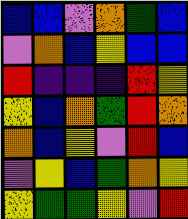[["blue", "blue", "violet", "orange", "green", "blue"], ["violet", "orange", "blue", "yellow", "blue", "blue"], ["red", "indigo", "indigo", "indigo", "red", "yellow"], ["yellow", "blue", "orange", "green", "red", "orange"], ["orange", "blue", "yellow", "violet", "red", "blue"], ["violet", "yellow", "blue", "green", "orange", "yellow"], ["yellow", "green", "green", "yellow", "violet", "red"]]